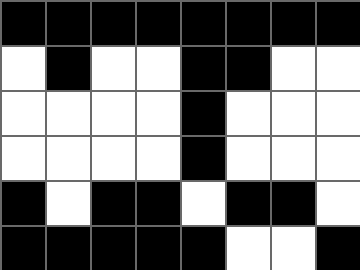[["black", "black", "black", "black", "black", "black", "black", "black"], ["white", "black", "white", "white", "black", "black", "white", "white"], ["white", "white", "white", "white", "black", "white", "white", "white"], ["white", "white", "white", "white", "black", "white", "white", "white"], ["black", "white", "black", "black", "white", "black", "black", "white"], ["black", "black", "black", "black", "black", "white", "white", "black"]]